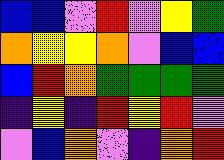[["blue", "blue", "violet", "red", "violet", "yellow", "green"], ["orange", "yellow", "yellow", "orange", "violet", "blue", "blue"], ["blue", "red", "orange", "green", "green", "green", "green"], ["indigo", "yellow", "indigo", "red", "yellow", "red", "violet"], ["violet", "blue", "orange", "violet", "indigo", "orange", "red"]]